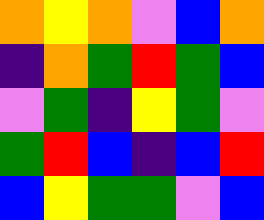[["orange", "yellow", "orange", "violet", "blue", "orange"], ["indigo", "orange", "green", "red", "green", "blue"], ["violet", "green", "indigo", "yellow", "green", "violet"], ["green", "red", "blue", "indigo", "blue", "red"], ["blue", "yellow", "green", "green", "violet", "blue"]]